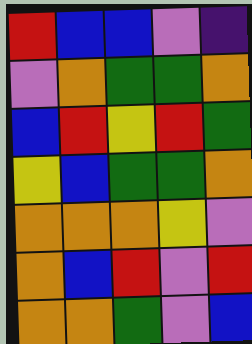[["red", "blue", "blue", "violet", "indigo"], ["violet", "orange", "green", "green", "orange"], ["blue", "red", "yellow", "red", "green"], ["yellow", "blue", "green", "green", "orange"], ["orange", "orange", "orange", "yellow", "violet"], ["orange", "blue", "red", "violet", "red"], ["orange", "orange", "green", "violet", "blue"]]